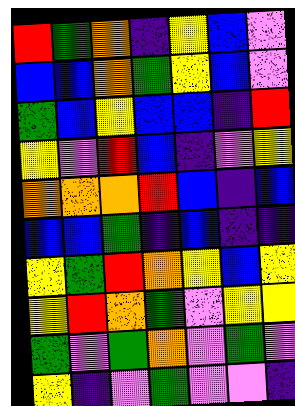[["red", "green", "orange", "indigo", "yellow", "blue", "violet"], ["blue", "blue", "orange", "green", "yellow", "blue", "violet"], ["green", "blue", "yellow", "blue", "blue", "indigo", "red"], ["yellow", "violet", "red", "blue", "indigo", "violet", "yellow"], ["orange", "orange", "orange", "red", "blue", "indigo", "blue"], ["blue", "blue", "green", "indigo", "blue", "indigo", "indigo"], ["yellow", "green", "red", "orange", "yellow", "blue", "yellow"], ["yellow", "red", "orange", "green", "violet", "yellow", "yellow"], ["green", "violet", "green", "orange", "violet", "green", "violet"], ["yellow", "indigo", "violet", "green", "violet", "violet", "indigo"]]